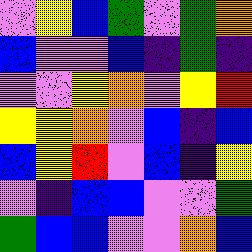[["violet", "yellow", "blue", "green", "violet", "green", "orange"], ["blue", "violet", "violet", "blue", "indigo", "green", "indigo"], ["violet", "violet", "yellow", "orange", "violet", "yellow", "red"], ["yellow", "yellow", "orange", "violet", "blue", "indigo", "blue"], ["blue", "yellow", "red", "violet", "blue", "indigo", "yellow"], ["violet", "indigo", "blue", "blue", "violet", "violet", "green"], ["green", "blue", "blue", "violet", "violet", "orange", "blue"]]